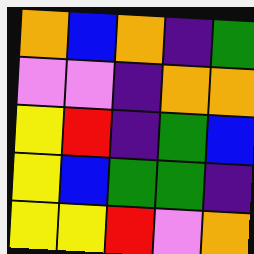[["orange", "blue", "orange", "indigo", "green"], ["violet", "violet", "indigo", "orange", "orange"], ["yellow", "red", "indigo", "green", "blue"], ["yellow", "blue", "green", "green", "indigo"], ["yellow", "yellow", "red", "violet", "orange"]]